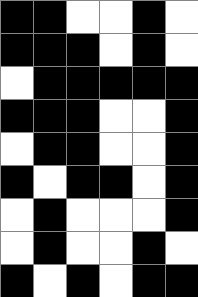[["black", "black", "white", "white", "black", "white"], ["black", "black", "black", "white", "black", "white"], ["white", "black", "black", "black", "black", "black"], ["black", "black", "black", "white", "white", "black"], ["white", "black", "black", "white", "white", "black"], ["black", "white", "black", "black", "white", "black"], ["white", "black", "white", "white", "white", "black"], ["white", "black", "white", "white", "black", "white"], ["black", "white", "black", "white", "black", "black"]]